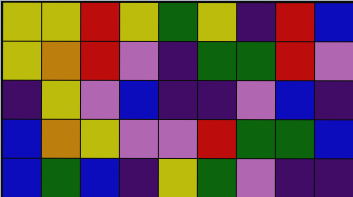[["yellow", "yellow", "red", "yellow", "green", "yellow", "indigo", "red", "blue"], ["yellow", "orange", "red", "violet", "indigo", "green", "green", "red", "violet"], ["indigo", "yellow", "violet", "blue", "indigo", "indigo", "violet", "blue", "indigo"], ["blue", "orange", "yellow", "violet", "violet", "red", "green", "green", "blue"], ["blue", "green", "blue", "indigo", "yellow", "green", "violet", "indigo", "indigo"]]